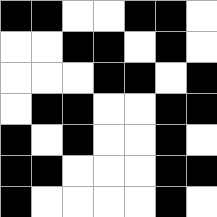[["black", "black", "white", "white", "black", "black", "white"], ["white", "white", "black", "black", "white", "black", "white"], ["white", "white", "white", "black", "black", "white", "black"], ["white", "black", "black", "white", "white", "black", "black"], ["black", "white", "black", "white", "white", "black", "white"], ["black", "black", "white", "white", "white", "black", "black"], ["black", "white", "white", "white", "white", "black", "white"]]